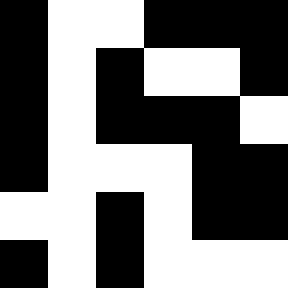[["black", "white", "white", "black", "black", "black"], ["black", "white", "black", "white", "white", "black"], ["black", "white", "black", "black", "black", "white"], ["black", "white", "white", "white", "black", "black"], ["white", "white", "black", "white", "black", "black"], ["black", "white", "black", "white", "white", "white"]]